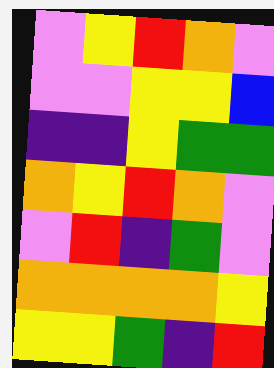[["violet", "yellow", "red", "orange", "violet"], ["violet", "violet", "yellow", "yellow", "blue"], ["indigo", "indigo", "yellow", "green", "green"], ["orange", "yellow", "red", "orange", "violet"], ["violet", "red", "indigo", "green", "violet"], ["orange", "orange", "orange", "orange", "yellow"], ["yellow", "yellow", "green", "indigo", "red"]]